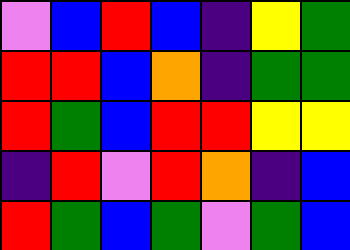[["violet", "blue", "red", "blue", "indigo", "yellow", "green"], ["red", "red", "blue", "orange", "indigo", "green", "green"], ["red", "green", "blue", "red", "red", "yellow", "yellow"], ["indigo", "red", "violet", "red", "orange", "indigo", "blue"], ["red", "green", "blue", "green", "violet", "green", "blue"]]